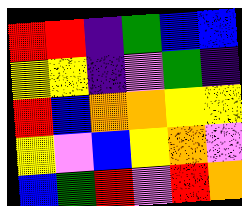[["red", "red", "indigo", "green", "blue", "blue"], ["yellow", "yellow", "indigo", "violet", "green", "indigo"], ["red", "blue", "orange", "orange", "yellow", "yellow"], ["yellow", "violet", "blue", "yellow", "orange", "violet"], ["blue", "green", "red", "violet", "red", "orange"]]